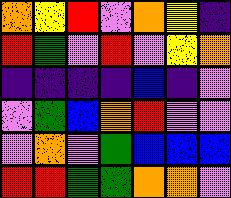[["orange", "yellow", "red", "violet", "orange", "yellow", "indigo"], ["red", "green", "violet", "red", "violet", "yellow", "orange"], ["indigo", "indigo", "indigo", "indigo", "blue", "indigo", "violet"], ["violet", "green", "blue", "orange", "red", "violet", "violet"], ["violet", "orange", "violet", "green", "blue", "blue", "blue"], ["red", "red", "green", "green", "orange", "orange", "violet"]]